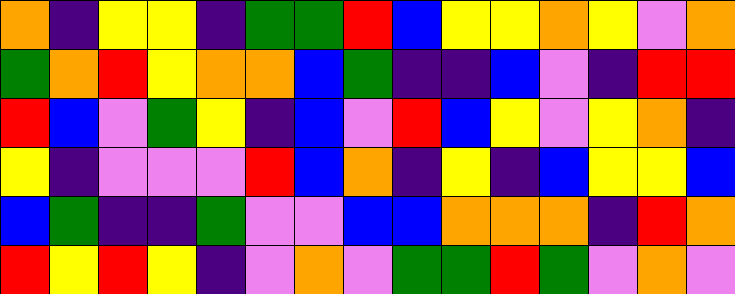[["orange", "indigo", "yellow", "yellow", "indigo", "green", "green", "red", "blue", "yellow", "yellow", "orange", "yellow", "violet", "orange"], ["green", "orange", "red", "yellow", "orange", "orange", "blue", "green", "indigo", "indigo", "blue", "violet", "indigo", "red", "red"], ["red", "blue", "violet", "green", "yellow", "indigo", "blue", "violet", "red", "blue", "yellow", "violet", "yellow", "orange", "indigo"], ["yellow", "indigo", "violet", "violet", "violet", "red", "blue", "orange", "indigo", "yellow", "indigo", "blue", "yellow", "yellow", "blue"], ["blue", "green", "indigo", "indigo", "green", "violet", "violet", "blue", "blue", "orange", "orange", "orange", "indigo", "red", "orange"], ["red", "yellow", "red", "yellow", "indigo", "violet", "orange", "violet", "green", "green", "red", "green", "violet", "orange", "violet"]]